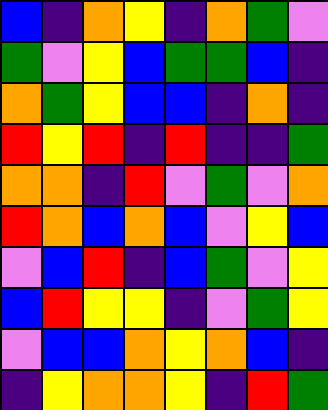[["blue", "indigo", "orange", "yellow", "indigo", "orange", "green", "violet"], ["green", "violet", "yellow", "blue", "green", "green", "blue", "indigo"], ["orange", "green", "yellow", "blue", "blue", "indigo", "orange", "indigo"], ["red", "yellow", "red", "indigo", "red", "indigo", "indigo", "green"], ["orange", "orange", "indigo", "red", "violet", "green", "violet", "orange"], ["red", "orange", "blue", "orange", "blue", "violet", "yellow", "blue"], ["violet", "blue", "red", "indigo", "blue", "green", "violet", "yellow"], ["blue", "red", "yellow", "yellow", "indigo", "violet", "green", "yellow"], ["violet", "blue", "blue", "orange", "yellow", "orange", "blue", "indigo"], ["indigo", "yellow", "orange", "orange", "yellow", "indigo", "red", "green"]]